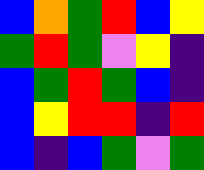[["blue", "orange", "green", "red", "blue", "yellow"], ["green", "red", "green", "violet", "yellow", "indigo"], ["blue", "green", "red", "green", "blue", "indigo"], ["blue", "yellow", "red", "red", "indigo", "red"], ["blue", "indigo", "blue", "green", "violet", "green"]]